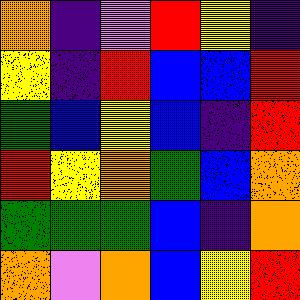[["orange", "indigo", "violet", "red", "yellow", "indigo"], ["yellow", "indigo", "red", "blue", "blue", "red"], ["green", "blue", "yellow", "blue", "indigo", "red"], ["red", "yellow", "orange", "green", "blue", "orange"], ["green", "green", "green", "blue", "indigo", "orange"], ["orange", "violet", "orange", "blue", "yellow", "red"]]